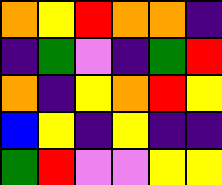[["orange", "yellow", "red", "orange", "orange", "indigo"], ["indigo", "green", "violet", "indigo", "green", "red"], ["orange", "indigo", "yellow", "orange", "red", "yellow"], ["blue", "yellow", "indigo", "yellow", "indigo", "indigo"], ["green", "red", "violet", "violet", "yellow", "yellow"]]